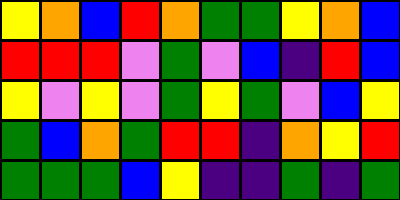[["yellow", "orange", "blue", "red", "orange", "green", "green", "yellow", "orange", "blue"], ["red", "red", "red", "violet", "green", "violet", "blue", "indigo", "red", "blue"], ["yellow", "violet", "yellow", "violet", "green", "yellow", "green", "violet", "blue", "yellow"], ["green", "blue", "orange", "green", "red", "red", "indigo", "orange", "yellow", "red"], ["green", "green", "green", "blue", "yellow", "indigo", "indigo", "green", "indigo", "green"]]